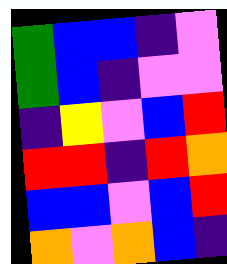[["green", "blue", "blue", "indigo", "violet"], ["green", "blue", "indigo", "violet", "violet"], ["indigo", "yellow", "violet", "blue", "red"], ["red", "red", "indigo", "red", "orange"], ["blue", "blue", "violet", "blue", "red"], ["orange", "violet", "orange", "blue", "indigo"]]